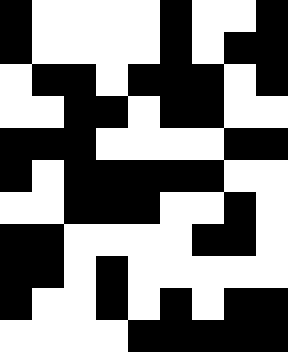[["black", "white", "white", "white", "white", "black", "white", "white", "black"], ["black", "white", "white", "white", "white", "black", "white", "black", "black"], ["white", "black", "black", "white", "black", "black", "black", "white", "black"], ["white", "white", "black", "black", "white", "black", "black", "white", "white"], ["black", "black", "black", "white", "white", "white", "white", "black", "black"], ["black", "white", "black", "black", "black", "black", "black", "white", "white"], ["white", "white", "black", "black", "black", "white", "white", "black", "white"], ["black", "black", "white", "white", "white", "white", "black", "black", "white"], ["black", "black", "white", "black", "white", "white", "white", "white", "white"], ["black", "white", "white", "black", "white", "black", "white", "black", "black"], ["white", "white", "white", "white", "black", "black", "black", "black", "black"]]